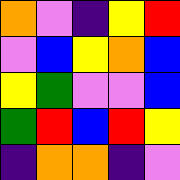[["orange", "violet", "indigo", "yellow", "red"], ["violet", "blue", "yellow", "orange", "blue"], ["yellow", "green", "violet", "violet", "blue"], ["green", "red", "blue", "red", "yellow"], ["indigo", "orange", "orange", "indigo", "violet"]]